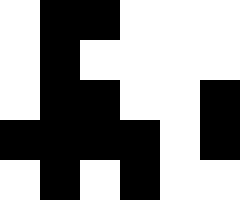[["white", "black", "black", "white", "white", "white"], ["white", "black", "white", "white", "white", "white"], ["white", "black", "black", "white", "white", "black"], ["black", "black", "black", "black", "white", "black"], ["white", "black", "white", "black", "white", "white"]]